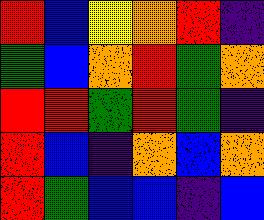[["red", "blue", "yellow", "orange", "red", "indigo"], ["green", "blue", "orange", "red", "green", "orange"], ["red", "red", "green", "red", "green", "indigo"], ["red", "blue", "indigo", "orange", "blue", "orange"], ["red", "green", "blue", "blue", "indigo", "blue"]]